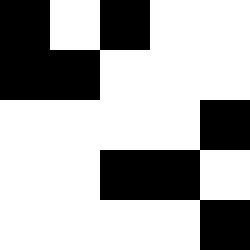[["black", "white", "black", "white", "white"], ["black", "black", "white", "white", "white"], ["white", "white", "white", "white", "black"], ["white", "white", "black", "black", "white"], ["white", "white", "white", "white", "black"]]